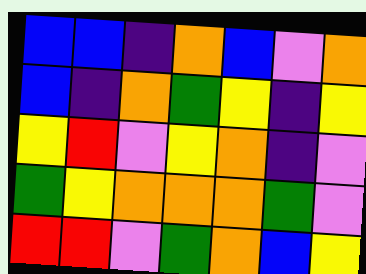[["blue", "blue", "indigo", "orange", "blue", "violet", "orange"], ["blue", "indigo", "orange", "green", "yellow", "indigo", "yellow"], ["yellow", "red", "violet", "yellow", "orange", "indigo", "violet"], ["green", "yellow", "orange", "orange", "orange", "green", "violet"], ["red", "red", "violet", "green", "orange", "blue", "yellow"]]